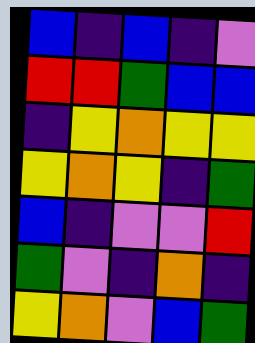[["blue", "indigo", "blue", "indigo", "violet"], ["red", "red", "green", "blue", "blue"], ["indigo", "yellow", "orange", "yellow", "yellow"], ["yellow", "orange", "yellow", "indigo", "green"], ["blue", "indigo", "violet", "violet", "red"], ["green", "violet", "indigo", "orange", "indigo"], ["yellow", "orange", "violet", "blue", "green"]]